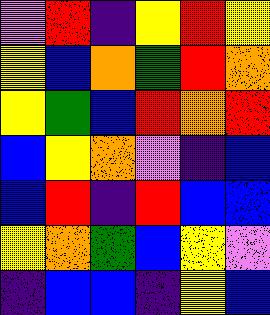[["violet", "red", "indigo", "yellow", "red", "yellow"], ["yellow", "blue", "orange", "green", "red", "orange"], ["yellow", "green", "blue", "red", "orange", "red"], ["blue", "yellow", "orange", "violet", "indigo", "blue"], ["blue", "red", "indigo", "red", "blue", "blue"], ["yellow", "orange", "green", "blue", "yellow", "violet"], ["indigo", "blue", "blue", "indigo", "yellow", "blue"]]